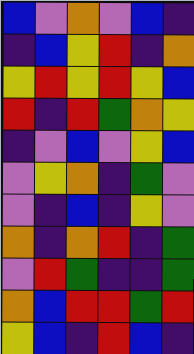[["blue", "violet", "orange", "violet", "blue", "indigo"], ["indigo", "blue", "yellow", "red", "indigo", "orange"], ["yellow", "red", "yellow", "red", "yellow", "blue"], ["red", "indigo", "red", "green", "orange", "yellow"], ["indigo", "violet", "blue", "violet", "yellow", "blue"], ["violet", "yellow", "orange", "indigo", "green", "violet"], ["violet", "indigo", "blue", "indigo", "yellow", "violet"], ["orange", "indigo", "orange", "red", "indigo", "green"], ["violet", "red", "green", "indigo", "indigo", "green"], ["orange", "blue", "red", "red", "green", "red"], ["yellow", "blue", "indigo", "red", "blue", "indigo"]]